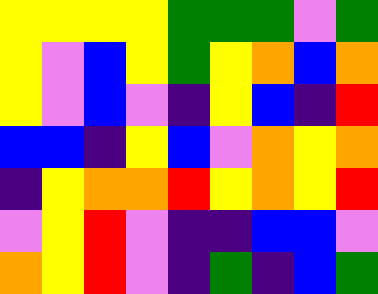[["yellow", "yellow", "yellow", "yellow", "green", "green", "green", "violet", "green"], ["yellow", "violet", "blue", "yellow", "green", "yellow", "orange", "blue", "orange"], ["yellow", "violet", "blue", "violet", "indigo", "yellow", "blue", "indigo", "red"], ["blue", "blue", "indigo", "yellow", "blue", "violet", "orange", "yellow", "orange"], ["indigo", "yellow", "orange", "orange", "red", "yellow", "orange", "yellow", "red"], ["violet", "yellow", "red", "violet", "indigo", "indigo", "blue", "blue", "violet"], ["orange", "yellow", "red", "violet", "indigo", "green", "indigo", "blue", "green"]]